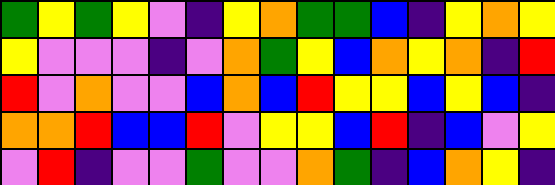[["green", "yellow", "green", "yellow", "violet", "indigo", "yellow", "orange", "green", "green", "blue", "indigo", "yellow", "orange", "yellow"], ["yellow", "violet", "violet", "violet", "indigo", "violet", "orange", "green", "yellow", "blue", "orange", "yellow", "orange", "indigo", "red"], ["red", "violet", "orange", "violet", "violet", "blue", "orange", "blue", "red", "yellow", "yellow", "blue", "yellow", "blue", "indigo"], ["orange", "orange", "red", "blue", "blue", "red", "violet", "yellow", "yellow", "blue", "red", "indigo", "blue", "violet", "yellow"], ["violet", "red", "indigo", "violet", "violet", "green", "violet", "violet", "orange", "green", "indigo", "blue", "orange", "yellow", "indigo"]]